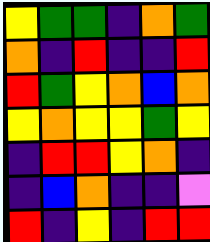[["yellow", "green", "green", "indigo", "orange", "green"], ["orange", "indigo", "red", "indigo", "indigo", "red"], ["red", "green", "yellow", "orange", "blue", "orange"], ["yellow", "orange", "yellow", "yellow", "green", "yellow"], ["indigo", "red", "red", "yellow", "orange", "indigo"], ["indigo", "blue", "orange", "indigo", "indigo", "violet"], ["red", "indigo", "yellow", "indigo", "red", "red"]]